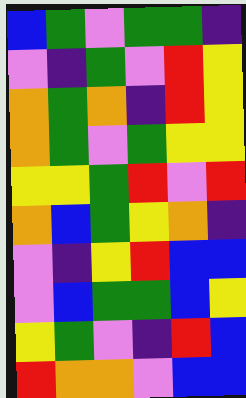[["blue", "green", "violet", "green", "green", "indigo"], ["violet", "indigo", "green", "violet", "red", "yellow"], ["orange", "green", "orange", "indigo", "red", "yellow"], ["orange", "green", "violet", "green", "yellow", "yellow"], ["yellow", "yellow", "green", "red", "violet", "red"], ["orange", "blue", "green", "yellow", "orange", "indigo"], ["violet", "indigo", "yellow", "red", "blue", "blue"], ["violet", "blue", "green", "green", "blue", "yellow"], ["yellow", "green", "violet", "indigo", "red", "blue"], ["red", "orange", "orange", "violet", "blue", "blue"]]